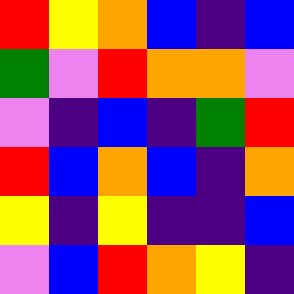[["red", "yellow", "orange", "blue", "indigo", "blue"], ["green", "violet", "red", "orange", "orange", "violet"], ["violet", "indigo", "blue", "indigo", "green", "red"], ["red", "blue", "orange", "blue", "indigo", "orange"], ["yellow", "indigo", "yellow", "indigo", "indigo", "blue"], ["violet", "blue", "red", "orange", "yellow", "indigo"]]